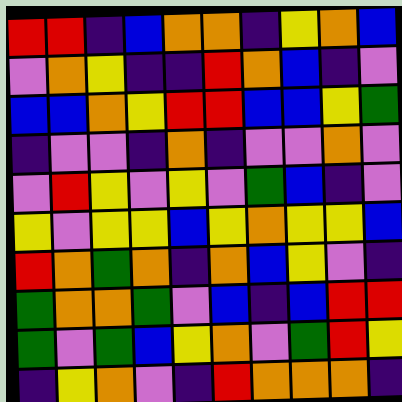[["red", "red", "indigo", "blue", "orange", "orange", "indigo", "yellow", "orange", "blue"], ["violet", "orange", "yellow", "indigo", "indigo", "red", "orange", "blue", "indigo", "violet"], ["blue", "blue", "orange", "yellow", "red", "red", "blue", "blue", "yellow", "green"], ["indigo", "violet", "violet", "indigo", "orange", "indigo", "violet", "violet", "orange", "violet"], ["violet", "red", "yellow", "violet", "yellow", "violet", "green", "blue", "indigo", "violet"], ["yellow", "violet", "yellow", "yellow", "blue", "yellow", "orange", "yellow", "yellow", "blue"], ["red", "orange", "green", "orange", "indigo", "orange", "blue", "yellow", "violet", "indigo"], ["green", "orange", "orange", "green", "violet", "blue", "indigo", "blue", "red", "red"], ["green", "violet", "green", "blue", "yellow", "orange", "violet", "green", "red", "yellow"], ["indigo", "yellow", "orange", "violet", "indigo", "red", "orange", "orange", "orange", "indigo"]]